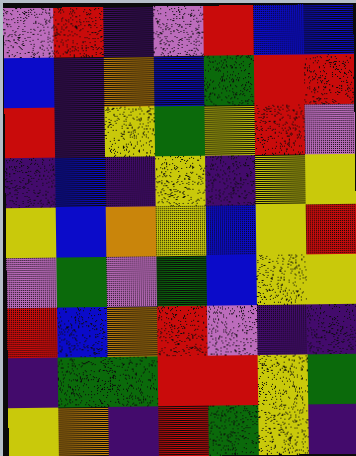[["violet", "red", "indigo", "violet", "red", "blue", "blue"], ["blue", "indigo", "orange", "blue", "green", "red", "red"], ["red", "indigo", "yellow", "green", "yellow", "red", "violet"], ["indigo", "blue", "indigo", "yellow", "indigo", "yellow", "yellow"], ["yellow", "blue", "orange", "yellow", "blue", "yellow", "red"], ["violet", "green", "violet", "green", "blue", "yellow", "yellow"], ["red", "blue", "orange", "red", "violet", "indigo", "indigo"], ["indigo", "green", "green", "red", "red", "yellow", "green"], ["yellow", "orange", "indigo", "red", "green", "yellow", "indigo"]]